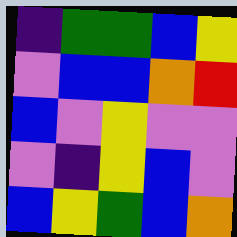[["indigo", "green", "green", "blue", "yellow"], ["violet", "blue", "blue", "orange", "red"], ["blue", "violet", "yellow", "violet", "violet"], ["violet", "indigo", "yellow", "blue", "violet"], ["blue", "yellow", "green", "blue", "orange"]]